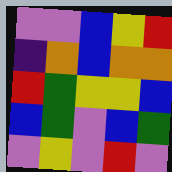[["violet", "violet", "blue", "yellow", "red"], ["indigo", "orange", "blue", "orange", "orange"], ["red", "green", "yellow", "yellow", "blue"], ["blue", "green", "violet", "blue", "green"], ["violet", "yellow", "violet", "red", "violet"]]